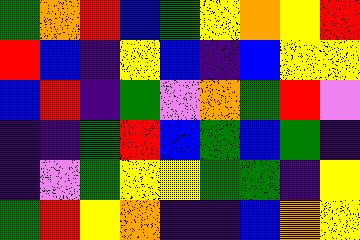[["green", "orange", "red", "blue", "green", "yellow", "orange", "yellow", "red"], ["red", "blue", "indigo", "yellow", "blue", "indigo", "blue", "yellow", "yellow"], ["blue", "red", "indigo", "green", "violet", "orange", "green", "red", "violet"], ["indigo", "indigo", "green", "red", "blue", "green", "blue", "green", "indigo"], ["indigo", "violet", "green", "yellow", "yellow", "green", "green", "indigo", "yellow"], ["green", "red", "yellow", "orange", "indigo", "indigo", "blue", "orange", "yellow"]]